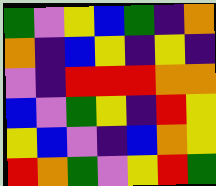[["green", "violet", "yellow", "blue", "green", "indigo", "orange"], ["orange", "indigo", "blue", "yellow", "indigo", "yellow", "indigo"], ["violet", "indigo", "red", "red", "red", "orange", "orange"], ["blue", "violet", "green", "yellow", "indigo", "red", "yellow"], ["yellow", "blue", "violet", "indigo", "blue", "orange", "yellow"], ["red", "orange", "green", "violet", "yellow", "red", "green"]]